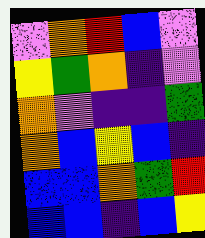[["violet", "orange", "red", "blue", "violet"], ["yellow", "green", "orange", "indigo", "violet"], ["orange", "violet", "indigo", "indigo", "green"], ["orange", "blue", "yellow", "blue", "indigo"], ["blue", "blue", "orange", "green", "red"], ["blue", "blue", "indigo", "blue", "yellow"]]